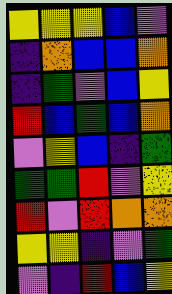[["yellow", "yellow", "yellow", "blue", "violet"], ["indigo", "orange", "blue", "blue", "orange"], ["indigo", "green", "violet", "blue", "yellow"], ["red", "blue", "green", "blue", "orange"], ["violet", "yellow", "blue", "indigo", "green"], ["green", "green", "red", "violet", "yellow"], ["red", "violet", "red", "orange", "orange"], ["yellow", "yellow", "indigo", "violet", "green"], ["violet", "indigo", "red", "blue", "yellow"]]